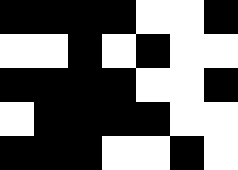[["black", "black", "black", "black", "white", "white", "black"], ["white", "white", "black", "white", "black", "white", "white"], ["black", "black", "black", "black", "white", "white", "black"], ["white", "black", "black", "black", "black", "white", "white"], ["black", "black", "black", "white", "white", "black", "white"]]